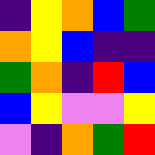[["indigo", "yellow", "orange", "blue", "green"], ["orange", "yellow", "blue", "indigo", "indigo"], ["green", "orange", "indigo", "red", "blue"], ["blue", "yellow", "violet", "violet", "yellow"], ["violet", "indigo", "orange", "green", "red"]]